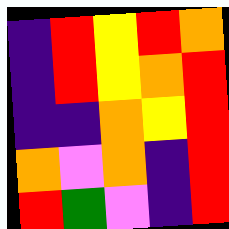[["indigo", "red", "yellow", "red", "orange"], ["indigo", "red", "yellow", "orange", "red"], ["indigo", "indigo", "orange", "yellow", "red"], ["orange", "violet", "orange", "indigo", "red"], ["red", "green", "violet", "indigo", "red"]]